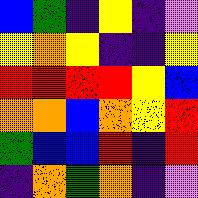[["blue", "green", "indigo", "yellow", "indigo", "violet"], ["yellow", "orange", "yellow", "indigo", "indigo", "yellow"], ["red", "red", "red", "red", "yellow", "blue"], ["orange", "orange", "blue", "orange", "yellow", "red"], ["green", "blue", "blue", "red", "indigo", "red"], ["indigo", "orange", "green", "orange", "indigo", "violet"]]